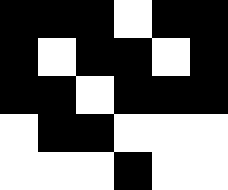[["black", "black", "black", "white", "black", "black"], ["black", "white", "black", "black", "white", "black"], ["black", "black", "white", "black", "black", "black"], ["white", "black", "black", "white", "white", "white"], ["white", "white", "white", "black", "white", "white"]]